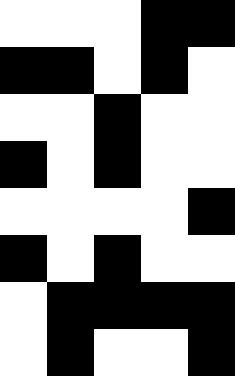[["white", "white", "white", "black", "black"], ["black", "black", "white", "black", "white"], ["white", "white", "black", "white", "white"], ["black", "white", "black", "white", "white"], ["white", "white", "white", "white", "black"], ["black", "white", "black", "white", "white"], ["white", "black", "black", "black", "black"], ["white", "black", "white", "white", "black"]]